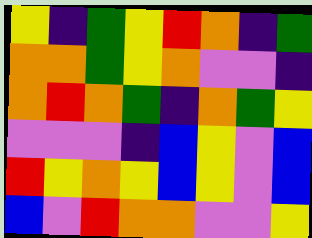[["yellow", "indigo", "green", "yellow", "red", "orange", "indigo", "green"], ["orange", "orange", "green", "yellow", "orange", "violet", "violet", "indigo"], ["orange", "red", "orange", "green", "indigo", "orange", "green", "yellow"], ["violet", "violet", "violet", "indigo", "blue", "yellow", "violet", "blue"], ["red", "yellow", "orange", "yellow", "blue", "yellow", "violet", "blue"], ["blue", "violet", "red", "orange", "orange", "violet", "violet", "yellow"]]